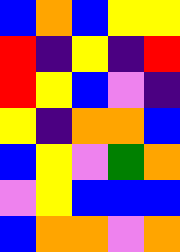[["blue", "orange", "blue", "yellow", "yellow"], ["red", "indigo", "yellow", "indigo", "red"], ["red", "yellow", "blue", "violet", "indigo"], ["yellow", "indigo", "orange", "orange", "blue"], ["blue", "yellow", "violet", "green", "orange"], ["violet", "yellow", "blue", "blue", "blue"], ["blue", "orange", "orange", "violet", "orange"]]